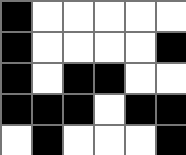[["black", "white", "white", "white", "white", "white"], ["black", "white", "white", "white", "white", "black"], ["black", "white", "black", "black", "white", "white"], ["black", "black", "black", "white", "black", "black"], ["white", "black", "white", "white", "white", "black"]]